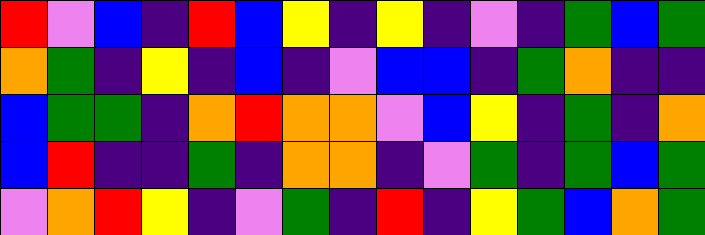[["red", "violet", "blue", "indigo", "red", "blue", "yellow", "indigo", "yellow", "indigo", "violet", "indigo", "green", "blue", "green"], ["orange", "green", "indigo", "yellow", "indigo", "blue", "indigo", "violet", "blue", "blue", "indigo", "green", "orange", "indigo", "indigo"], ["blue", "green", "green", "indigo", "orange", "red", "orange", "orange", "violet", "blue", "yellow", "indigo", "green", "indigo", "orange"], ["blue", "red", "indigo", "indigo", "green", "indigo", "orange", "orange", "indigo", "violet", "green", "indigo", "green", "blue", "green"], ["violet", "orange", "red", "yellow", "indigo", "violet", "green", "indigo", "red", "indigo", "yellow", "green", "blue", "orange", "green"]]